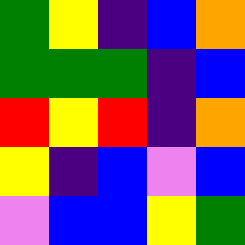[["green", "yellow", "indigo", "blue", "orange"], ["green", "green", "green", "indigo", "blue"], ["red", "yellow", "red", "indigo", "orange"], ["yellow", "indigo", "blue", "violet", "blue"], ["violet", "blue", "blue", "yellow", "green"]]